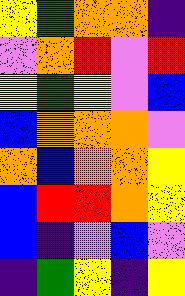[["yellow", "green", "orange", "orange", "indigo"], ["violet", "orange", "red", "violet", "red"], ["yellow", "green", "yellow", "violet", "blue"], ["blue", "orange", "orange", "orange", "violet"], ["orange", "blue", "orange", "orange", "yellow"], ["blue", "red", "red", "orange", "yellow"], ["blue", "indigo", "violet", "blue", "violet"], ["indigo", "green", "yellow", "indigo", "yellow"]]